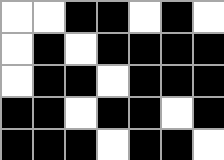[["white", "white", "black", "black", "white", "black", "white"], ["white", "black", "white", "black", "black", "black", "black"], ["white", "black", "black", "white", "black", "black", "black"], ["black", "black", "white", "black", "black", "white", "black"], ["black", "black", "black", "white", "black", "black", "white"]]